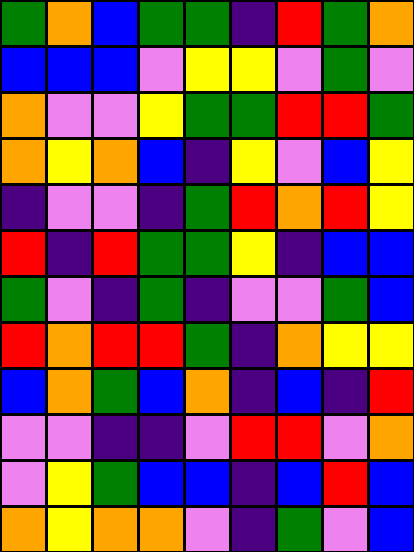[["green", "orange", "blue", "green", "green", "indigo", "red", "green", "orange"], ["blue", "blue", "blue", "violet", "yellow", "yellow", "violet", "green", "violet"], ["orange", "violet", "violet", "yellow", "green", "green", "red", "red", "green"], ["orange", "yellow", "orange", "blue", "indigo", "yellow", "violet", "blue", "yellow"], ["indigo", "violet", "violet", "indigo", "green", "red", "orange", "red", "yellow"], ["red", "indigo", "red", "green", "green", "yellow", "indigo", "blue", "blue"], ["green", "violet", "indigo", "green", "indigo", "violet", "violet", "green", "blue"], ["red", "orange", "red", "red", "green", "indigo", "orange", "yellow", "yellow"], ["blue", "orange", "green", "blue", "orange", "indigo", "blue", "indigo", "red"], ["violet", "violet", "indigo", "indigo", "violet", "red", "red", "violet", "orange"], ["violet", "yellow", "green", "blue", "blue", "indigo", "blue", "red", "blue"], ["orange", "yellow", "orange", "orange", "violet", "indigo", "green", "violet", "blue"]]